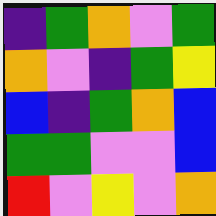[["indigo", "green", "orange", "violet", "green"], ["orange", "violet", "indigo", "green", "yellow"], ["blue", "indigo", "green", "orange", "blue"], ["green", "green", "violet", "violet", "blue"], ["red", "violet", "yellow", "violet", "orange"]]